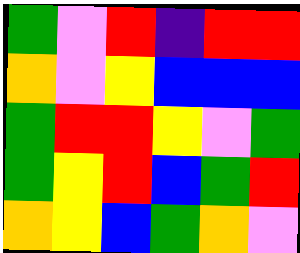[["green", "violet", "red", "indigo", "red", "red"], ["orange", "violet", "yellow", "blue", "blue", "blue"], ["green", "red", "red", "yellow", "violet", "green"], ["green", "yellow", "red", "blue", "green", "red"], ["orange", "yellow", "blue", "green", "orange", "violet"]]